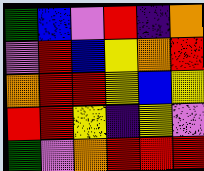[["green", "blue", "violet", "red", "indigo", "orange"], ["violet", "red", "blue", "yellow", "orange", "red"], ["orange", "red", "red", "yellow", "blue", "yellow"], ["red", "red", "yellow", "indigo", "yellow", "violet"], ["green", "violet", "orange", "red", "red", "red"]]